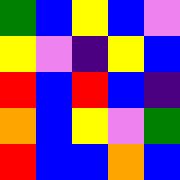[["green", "blue", "yellow", "blue", "violet"], ["yellow", "violet", "indigo", "yellow", "blue"], ["red", "blue", "red", "blue", "indigo"], ["orange", "blue", "yellow", "violet", "green"], ["red", "blue", "blue", "orange", "blue"]]